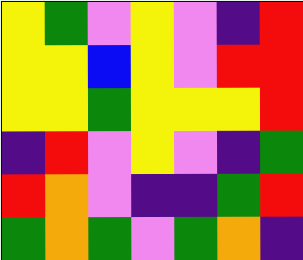[["yellow", "green", "violet", "yellow", "violet", "indigo", "red"], ["yellow", "yellow", "blue", "yellow", "violet", "red", "red"], ["yellow", "yellow", "green", "yellow", "yellow", "yellow", "red"], ["indigo", "red", "violet", "yellow", "violet", "indigo", "green"], ["red", "orange", "violet", "indigo", "indigo", "green", "red"], ["green", "orange", "green", "violet", "green", "orange", "indigo"]]